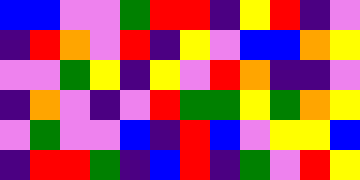[["blue", "blue", "violet", "violet", "green", "red", "red", "indigo", "yellow", "red", "indigo", "violet"], ["indigo", "red", "orange", "violet", "red", "indigo", "yellow", "violet", "blue", "blue", "orange", "yellow"], ["violet", "violet", "green", "yellow", "indigo", "yellow", "violet", "red", "orange", "indigo", "indigo", "violet"], ["indigo", "orange", "violet", "indigo", "violet", "red", "green", "green", "yellow", "green", "orange", "yellow"], ["violet", "green", "violet", "violet", "blue", "indigo", "red", "blue", "violet", "yellow", "yellow", "blue"], ["indigo", "red", "red", "green", "indigo", "blue", "red", "indigo", "green", "violet", "red", "yellow"]]